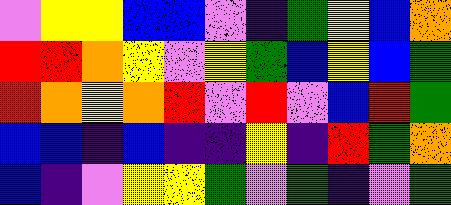[["violet", "yellow", "yellow", "blue", "blue", "violet", "indigo", "green", "yellow", "blue", "orange"], ["red", "red", "orange", "yellow", "violet", "yellow", "green", "blue", "yellow", "blue", "green"], ["red", "orange", "yellow", "orange", "red", "violet", "red", "violet", "blue", "red", "green"], ["blue", "blue", "indigo", "blue", "indigo", "indigo", "yellow", "indigo", "red", "green", "orange"], ["blue", "indigo", "violet", "yellow", "yellow", "green", "violet", "green", "indigo", "violet", "green"]]